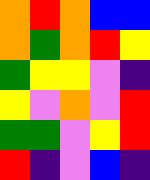[["orange", "red", "orange", "blue", "blue"], ["orange", "green", "orange", "red", "yellow"], ["green", "yellow", "yellow", "violet", "indigo"], ["yellow", "violet", "orange", "violet", "red"], ["green", "green", "violet", "yellow", "red"], ["red", "indigo", "violet", "blue", "indigo"]]